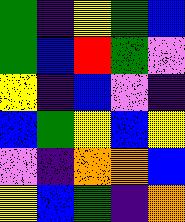[["green", "indigo", "yellow", "green", "blue"], ["green", "blue", "red", "green", "violet"], ["yellow", "indigo", "blue", "violet", "indigo"], ["blue", "green", "yellow", "blue", "yellow"], ["violet", "indigo", "orange", "orange", "blue"], ["yellow", "blue", "green", "indigo", "orange"]]